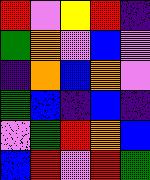[["red", "violet", "yellow", "red", "indigo"], ["green", "orange", "violet", "blue", "violet"], ["indigo", "orange", "blue", "orange", "violet"], ["green", "blue", "indigo", "blue", "indigo"], ["violet", "green", "red", "orange", "blue"], ["blue", "red", "violet", "red", "green"]]